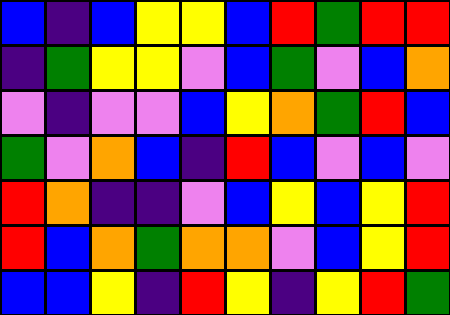[["blue", "indigo", "blue", "yellow", "yellow", "blue", "red", "green", "red", "red"], ["indigo", "green", "yellow", "yellow", "violet", "blue", "green", "violet", "blue", "orange"], ["violet", "indigo", "violet", "violet", "blue", "yellow", "orange", "green", "red", "blue"], ["green", "violet", "orange", "blue", "indigo", "red", "blue", "violet", "blue", "violet"], ["red", "orange", "indigo", "indigo", "violet", "blue", "yellow", "blue", "yellow", "red"], ["red", "blue", "orange", "green", "orange", "orange", "violet", "blue", "yellow", "red"], ["blue", "blue", "yellow", "indigo", "red", "yellow", "indigo", "yellow", "red", "green"]]